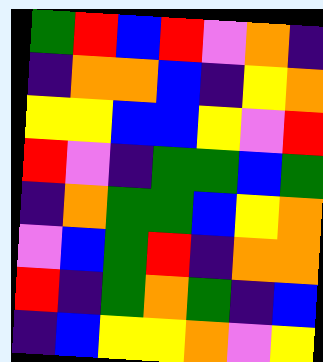[["green", "red", "blue", "red", "violet", "orange", "indigo"], ["indigo", "orange", "orange", "blue", "indigo", "yellow", "orange"], ["yellow", "yellow", "blue", "blue", "yellow", "violet", "red"], ["red", "violet", "indigo", "green", "green", "blue", "green"], ["indigo", "orange", "green", "green", "blue", "yellow", "orange"], ["violet", "blue", "green", "red", "indigo", "orange", "orange"], ["red", "indigo", "green", "orange", "green", "indigo", "blue"], ["indigo", "blue", "yellow", "yellow", "orange", "violet", "yellow"]]